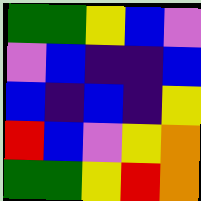[["green", "green", "yellow", "blue", "violet"], ["violet", "blue", "indigo", "indigo", "blue"], ["blue", "indigo", "blue", "indigo", "yellow"], ["red", "blue", "violet", "yellow", "orange"], ["green", "green", "yellow", "red", "orange"]]